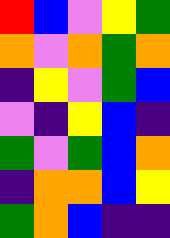[["red", "blue", "violet", "yellow", "green"], ["orange", "violet", "orange", "green", "orange"], ["indigo", "yellow", "violet", "green", "blue"], ["violet", "indigo", "yellow", "blue", "indigo"], ["green", "violet", "green", "blue", "orange"], ["indigo", "orange", "orange", "blue", "yellow"], ["green", "orange", "blue", "indigo", "indigo"]]